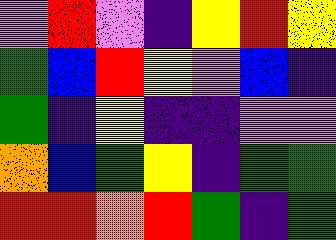[["violet", "red", "violet", "indigo", "yellow", "red", "yellow"], ["green", "blue", "red", "yellow", "violet", "blue", "indigo"], ["green", "indigo", "yellow", "indigo", "indigo", "violet", "violet"], ["orange", "blue", "green", "yellow", "indigo", "green", "green"], ["red", "red", "orange", "red", "green", "indigo", "green"]]